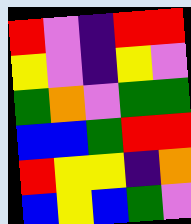[["red", "violet", "indigo", "red", "red"], ["yellow", "violet", "indigo", "yellow", "violet"], ["green", "orange", "violet", "green", "green"], ["blue", "blue", "green", "red", "red"], ["red", "yellow", "yellow", "indigo", "orange"], ["blue", "yellow", "blue", "green", "violet"]]